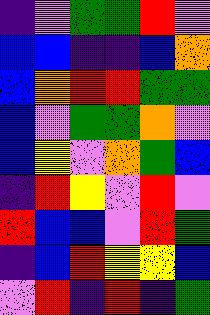[["indigo", "violet", "green", "green", "red", "violet"], ["blue", "blue", "indigo", "indigo", "blue", "orange"], ["blue", "orange", "red", "red", "green", "green"], ["blue", "violet", "green", "green", "orange", "violet"], ["blue", "yellow", "violet", "orange", "green", "blue"], ["indigo", "red", "yellow", "violet", "red", "violet"], ["red", "blue", "blue", "violet", "red", "green"], ["indigo", "blue", "red", "yellow", "yellow", "blue"], ["violet", "red", "indigo", "red", "indigo", "green"]]